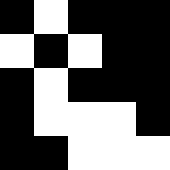[["black", "white", "black", "black", "black"], ["white", "black", "white", "black", "black"], ["black", "white", "black", "black", "black"], ["black", "white", "white", "white", "black"], ["black", "black", "white", "white", "white"]]